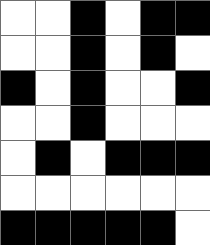[["white", "white", "black", "white", "black", "black"], ["white", "white", "black", "white", "black", "white"], ["black", "white", "black", "white", "white", "black"], ["white", "white", "black", "white", "white", "white"], ["white", "black", "white", "black", "black", "black"], ["white", "white", "white", "white", "white", "white"], ["black", "black", "black", "black", "black", "white"]]